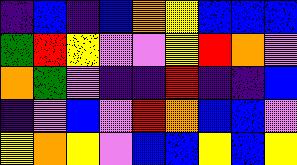[["indigo", "blue", "indigo", "blue", "orange", "yellow", "blue", "blue", "blue"], ["green", "red", "yellow", "violet", "violet", "yellow", "red", "orange", "violet"], ["orange", "green", "violet", "indigo", "indigo", "red", "indigo", "indigo", "blue"], ["indigo", "violet", "blue", "violet", "red", "orange", "blue", "blue", "violet"], ["yellow", "orange", "yellow", "violet", "blue", "blue", "yellow", "blue", "yellow"]]